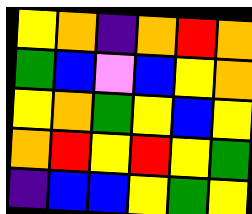[["yellow", "orange", "indigo", "orange", "red", "orange"], ["green", "blue", "violet", "blue", "yellow", "orange"], ["yellow", "orange", "green", "yellow", "blue", "yellow"], ["orange", "red", "yellow", "red", "yellow", "green"], ["indigo", "blue", "blue", "yellow", "green", "yellow"]]